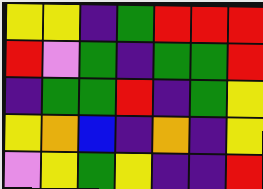[["yellow", "yellow", "indigo", "green", "red", "red", "red"], ["red", "violet", "green", "indigo", "green", "green", "red"], ["indigo", "green", "green", "red", "indigo", "green", "yellow"], ["yellow", "orange", "blue", "indigo", "orange", "indigo", "yellow"], ["violet", "yellow", "green", "yellow", "indigo", "indigo", "red"]]